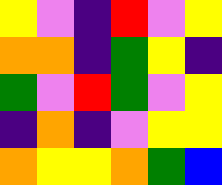[["yellow", "violet", "indigo", "red", "violet", "yellow"], ["orange", "orange", "indigo", "green", "yellow", "indigo"], ["green", "violet", "red", "green", "violet", "yellow"], ["indigo", "orange", "indigo", "violet", "yellow", "yellow"], ["orange", "yellow", "yellow", "orange", "green", "blue"]]